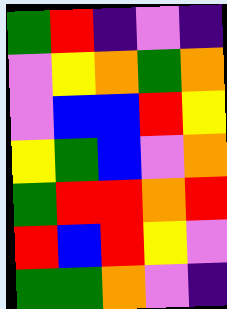[["green", "red", "indigo", "violet", "indigo"], ["violet", "yellow", "orange", "green", "orange"], ["violet", "blue", "blue", "red", "yellow"], ["yellow", "green", "blue", "violet", "orange"], ["green", "red", "red", "orange", "red"], ["red", "blue", "red", "yellow", "violet"], ["green", "green", "orange", "violet", "indigo"]]